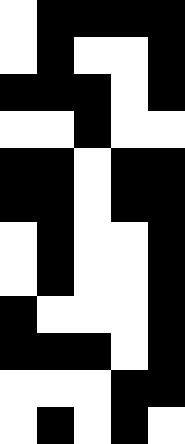[["white", "black", "black", "black", "black"], ["white", "black", "white", "white", "black"], ["black", "black", "black", "white", "black"], ["white", "white", "black", "white", "white"], ["black", "black", "white", "black", "black"], ["black", "black", "white", "black", "black"], ["white", "black", "white", "white", "black"], ["white", "black", "white", "white", "black"], ["black", "white", "white", "white", "black"], ["black", "black", "black", "white", "black"], ["white", "white", "white", "black", "black"], ["white", "black", "white", "black", "white"]]